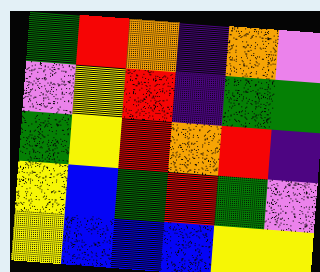[["green", "red", "orange", "indigo", "orange", "violet"], ["violet", "yellow", "red", "indigo", "green", "green"], ["green", "yellow", "red", "orange", "red", "indigo"], ["yellow", "blue", "green", "red", "green", "violet"], ["yellow", "blue", "blue", "blue", "yellow", "yellow"]]